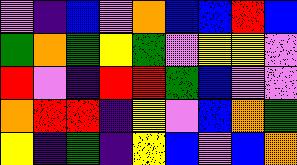[["violet", "indigo", "blue", "violet", "orange", "blue", "blue", "red", "blue"], ["green", "orange", "green", "yellow", "green", "violet", "yellow", "yellow", "violet"], ["red", "violet", "indigo", "red", "red", "green", "blue", "violet", "violet"], ["orange", "red", "red", "indigo", "yellow", "violet", "blue", "orange", "green"], ["yellow", "indigo", "green", "indigo", "yellow", "blue", "violet", "blue", "orange"]]